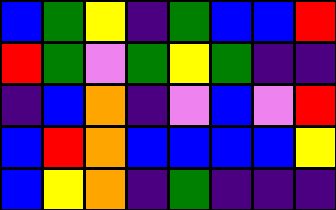[["blue", "green", "yellow", "indigo", "green", "blue", "blue", "red"], ["red", "green", "violet", "green", "yellow", "green", "indigo", "indigo"], ["indigo", "blue", "orange", "indigo", "violet", "blue", "violet", "red"], ["blue", "red", "orange", "blue", "blue", "blue", "blue", "yellow"], ["blue", "yellow", "orange", "indigo", "green", "indigo", "indigo", "indigo"]]